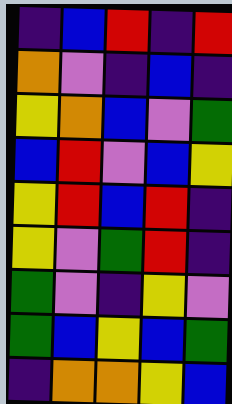[["indigo", "blue", "red", "indigo", "red"], ["orange", "violet", "indigo", "blue", "indigo"], ["yellow", "orange", "blue", "violet", "green"], ["blue", "red", "violet", "blue", "yellow"], ["yellow", "red", "blue", "red", "indigo"], ["yellow", "violet", "green", "red", "indigo"], ["green", "violet", "indigo", "yellow", "violet"], ["green", "blue", "yellow", "blue", "green"], ["indigo", "orange", "orange", "yellow", "blue"]]